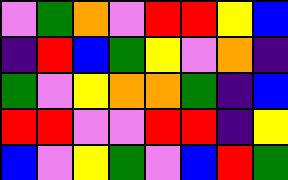[["violet", "green", "orange", "violet", "red", "red", "yellow", "blue"], ["indigo", "red", "blue", "green", "yellow", "violet", "orange", "indigo"], ["green", "violet", "yellow", "orange", "orange", "green", "indigo", "blue"], ["red", "red", "violet", "violet", "red", "red", "indigo", "yellow"], ["blue", "violet", "yellow", "green", "violet", "blue", "red", "green"]]